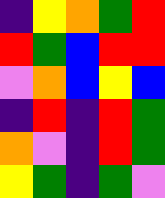[["indigo", "yellow", "orange", "green", "red"], ["red", "green", "blue", "red", "red"], ["violet", "orange", "blue", "yellow", "blue"], ["indigo", "red", "indigo", "red", "green"], ["orange", "violet", "indigo", "red", "green"], ["yellow", "green", "indigo", "green", "violet"]]